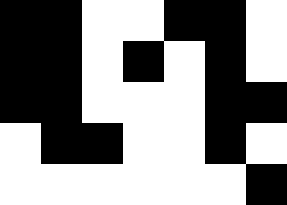[["black", "black", "white", "white", "black", "black", "white"], ["black", "black", "white", "black", "white", "black", "white"], ["black", "black", "white", "white", "white", "black", "black"], ["white", "black", "black", "white", "white", "black", "white"], ["white", "white", "white", "white", "white", "white", "black"]]